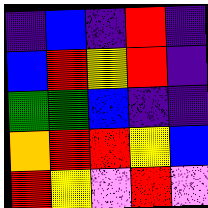[["indigo", "blue", "indigo", "red", "indigo"], ["blue", "red", "yellow", "red", "indigo"], ["green", "green", "blue", "indigo", "indigo"], ["orange", "red", "red", "yellow", "blue"], ["red", "yellow", "violet", "red", "violet"]]